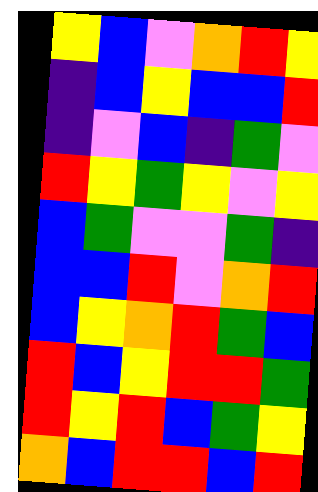[["yellow", "blue", "violet", "orange", "red", "yellow"], ["indigo", "blue", "yellow", "blue", "blue", "red"], ["indigo", "violet", "blue", "indigo", "green", "violet"], ["red", "yellow", "green", "yellow", "violet", "yellow"], ["blue", "green", "violet", "violet", "green", "indigo"], ["blue", "blue", "red", "violet", "orange", "red"], ["blue", "yellow", "orange", "red", "green", "blue"], ["red", "blue", "yellow", "red", "red", "green"], ["red", "yellow", "red", "blue", "green", "yellow"], ["orange", "blue", "red", "red", "blue", "red"]]